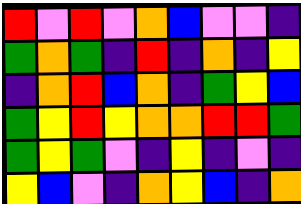[["red", "violet", "red", "violet", "orange", "blue", "violet", "violet", "indigo"], ["green", "orange", "green", "indigo", "red", "indigo", "orange", "indigo", "yellow"], ["indigo", "orange", "red", "blue", "orange", "indigo", "green", "yellow", "blue"], ["green", "yellow", "red", "yellow", "orange", "orange", "red", "red", "green"], ["green", "yellow", "green", "violet", "indigo", "yellow", "indigo", "violet", "indigo"], ["yellow", "blue", "violet", "indigo", "orange", "yellow", "blue", "indigo", "orange"]]